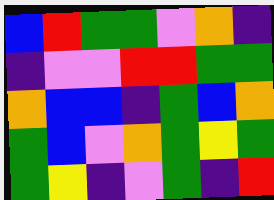[["blue", "red", "green", "green", "violet", "orange", "indigo"], ["indigo", "violet", "violet", "red", "red", "green", "green"], ["orange", "blue", "blue", "indigo", "green", "blue", "orange"], ["green", "blue", "violet", "orange", "green", "yellow", "green"], ["green", "yellow", "indigo", "violet", "green", "indigo", "red"]]